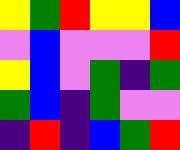[["yellow", "green", "red", "yellow", "yellow", "blue"], ["violet", "blue", "violet", "violet", "violet", "red"], ["yellow", "blue", "violet", "green", "indigo", "green"], ["green", "blue", "indigo", "green", "violet", "violet"], ["indigo", "red", "indigo", "blue", "green", "red"]]